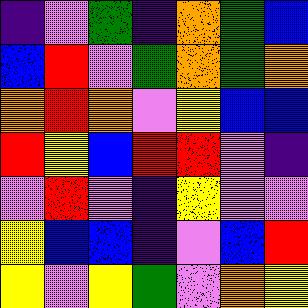[["indigo", "violet", "green", "indigo", "orange", "green", "blue"], ["blue", "red", "violet", "green", "orange", "green", "orange"], ["orange", "red", "orange", "violet", "yellow", "blue", "blue"], ["red", "yellow", "blue", "red", "red", "violet", "indigo"], ["violet", "red", "violet", "indigo", "yellow", "violet", "violet"], ["yellow", "blue", "blue", "indigo", "violet", "blue", "red"], ["yellow", "violet", "yellow", "green", "violet", "orange", "yellow"]]